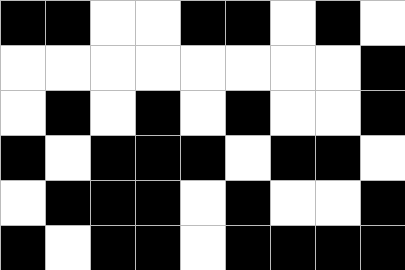[["black", "black", "white", "white", "black", "black", "white", "black", "white"], ["white", "white", "white", "white", "white", "white", "white", "white", "black"], ["white", "black", "white", "black", "white", "black", "white", "white", "black"], ["black", "white", "black", "black", "black", "white", "black", "black", "white"], ["white", "black", "black", "black", "white", "black", "white", "white", "black"], ["black", "white", "black", "black", "white", "black", "black", "black", "black"]]